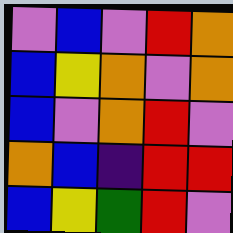[["violet", "blue", "violet", "red", "orange"], ["blue", "yellow", "orange", "violet", "orange"], ["blue", "violet", "orange", "red", "violet"], ["orange", "blue", "indigo", "red", "red"], ["blue", "yellow", "green", "red", "violet"]]